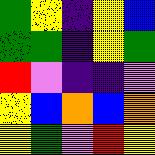[["green", "yellow", "indigo", "yellow", "blue"], ["green", "green", "indigo", "yellow", "green"], ["red", "violet", "indigo", "indigo", "violet"], ["yellow", "blue", "orange", "blue", "orange"], ["yellow", "green", "violet", "red", "yellow"]]